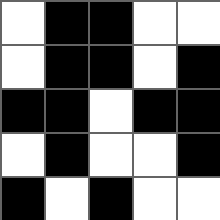[["white", "black", "black", "white", "white"], ["white", "black", "black", "white", "black"], ["black", "black", "white", "black", "black"], ["white", "black", "white", "white", "black"], ["black", "white", "black", "white", "white"]]